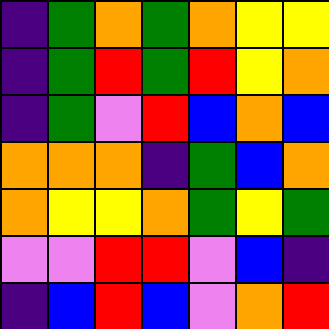[["indigo", "green", "orange", "green", "orange", "yellow", "yellow"], ["indigo", "green", "red", "green", "red", "yellow", "orange"], ["indigo", "green", "violet", "red", "blue", "orange", "blue"], ["orange", "orange", "orange", "indigo", "green", "blue", "orange"], ["orange", "yellow", "yellow", "orange", "green", "yellow", "green"], ["violet", "violet", "red", "red", "violet", "blue", "indigo"], ["indigo", "blue", "red", "blue", "violet", "orange", "red"]]